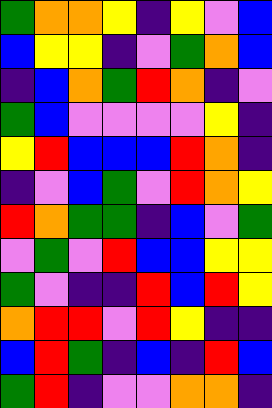[["green", "orange", "orange", "yellow", "indigo", "yellow", "violet", "blue"], ["blue", "yellow", "yellow", "indigo", "violet", "green", "orange", "blue"], ["indigo", "blue", "orange", "green", "red", "orange", "indigo", "violet"], ["green", "blue", "violet", "violet", "violet", "violet", "yellow", "indigo"], ["yellow", "red", "blue", "blue", "blue", "red", "orange", "indigo"], ["indigo", "violet", "blue", "green", "violet", "red", "orange", "yellow"], ["red", "orange", "green", "green", "indigo", "blue", "violet", "green"], ["violet", "green", "violet", "red", "blue", "blue", "yellow", "yellow"], ["green", "violet", "indigo", "indigo", "red", "blue", "red", "yellow"], ["orange", "red", "red", "violet", "red", "yellow", "indigo", "indigo"], ["blue", "red", "green", "indigo", "blue", "indigo", "red", "blue"], ["green", "red", "indigo", "violet", "violet", "orange", "orange", "indigo"]]